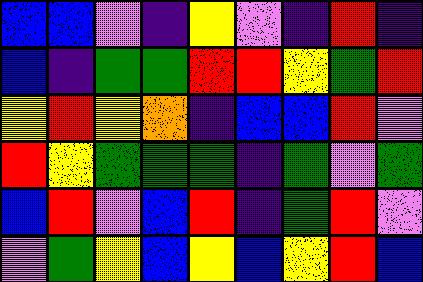[["blue", "blue", "violet", "indigo", "yellow", "violet", "indigo", "red", "indigo"], ["blue", "indigo", "green", "green", "red", "red", "yellow", "green", "red"], ["yellow", "red", "yellow", "orange", "indigo", "blue", "blue", "red", "violet"], ["red", "yellow", "green", "green", "green", "indigo", "green", "violet", "green"], ["blue", "red", "violet", "blue", "red", "indigo", "green", "red", "violet"], ["violet", "green", "yellow", "blue", "yellow", "blue", "yellow", "red", "blue"]]